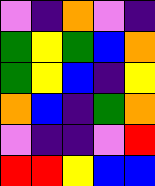[["violet", "indigo", "orange", "violet", "indigo"], ["green", "yellow", "green", "blue", "orange"], ["green", "yellow", "blue", "indigo", "yellow"], ["orange", "blue", "indigo", "green", "orange"], ["violet", "indigo", "indigo", "violet", "red"], ["red", "red", "yellow", "blue", "blue"]]